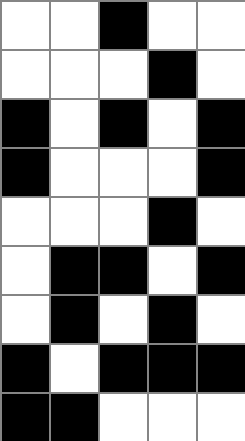[["white", "white", "black", "white", "white"], ["white", "white", "white", "black", "white"], ["black", "white", "black", "white", "black"], ["black", "white", "white", "white", "black"], ["white", "white", "white", "black", "white"], ["white", "black", "black", "white", "black"], ["white", "black", "white", "black", "white"], ["black", "white", "black", "black", "black"], ["black", "black", "white", "white", "white"]]